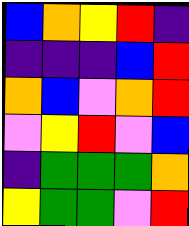[["blue", "orange", "yellow", "red", "indigo"], ["indigo", "indigo", "indigo", "blue", "red"], ["orange", "blue", "violet", "orange", "red"], ["violet", "yellow", "red", "violet", "blue"], ["indigo", "green", "green", "green", "orange"], ["yellow", "green", "green", "violet", "red"]]